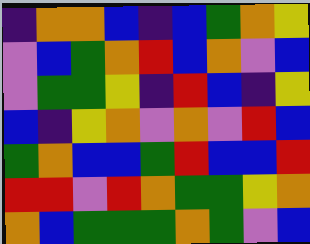[["indigo", "orange", "orange", "blue", "indigo", "blue", "green", "orange", "yellow"], ["violet", "blue", "green", "orange", "red", "blue", "orange", "violet", "blue"], ["violet", "green", "green", "yellow", "indigo", "red", "blue", "indigo", "yellow"], ["blue", "indigo", "yellow", "orange", "violet", "orange", "violet", "red", "blue"], ["green", "orange", "blue", "blue", "green", "red", "blue", "blue", "red"], ["red", "red", "violet", "red", "orange", "green", "green", "yellow", "orange"], ["orange", "blue", "green", "green", "green", "orange", "green", "violet", "blue"]]